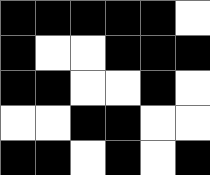[["black", "black", "black", "black", "black", "white"], ["black", "white", "white", "black", "black", "black"], ["black", "black", "white", "white", "black", "white"], ["white", "white", "black", "black", "white", "white"], ["black", "black", "white", "black", "white", "black"]]